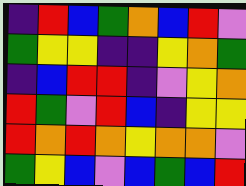[["indigo", "red", "blue", "green", "orange", "blue", "red", "violet"], ["green", "yellow", "yellow", "indigo", "indigo", "yellow", "orange", "green"], ["indigo", "blue", "red", "red", "indigo", "violet", "yellow", "orange"], ["red", "green", "violet", "red", "blue", "indigo", "yellow", "yellow"], ["red", "orange", "red", "orange", "yellow", "orange", "orange", "violet"], ["green", "yellow", "blue", "violet", "blue", "green", "blue", "red"]]